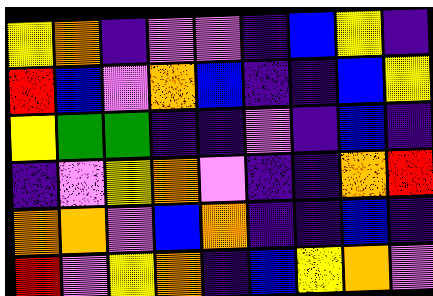[["yellow", "orange", "indigo", "violet", "violet", "indigo", "blue", "yellow", "indigo"], ["red", "blue", "violet", "orange", "blue", "indigo", "indigo", "blue", "yellow"], ["yellow", "green", "green", "indigo", "indigo", "violet", "indigo", "blue", "indigo"], ["indigo", "violet", "yellow", "orange", "violet", "indigo", "indigo", "orange", "red"], ["orange", "orange", "violet", "blue", "orange", "indigo", "indigo", "blue", "indigo"], ["red", "violet", "yellow", "orange", "indigo", "blue", "yellow", "orange", "violet"]]